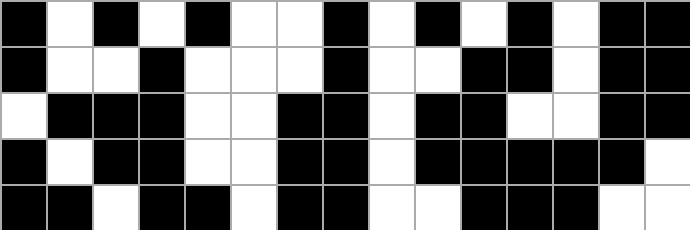[["black", "white", "black", "white", "black", "white", "white", "black", "white", "black", "white", "black", "white", "black", "black"], ["black", "white", "white", "black", "white", "white", "white", "black", "white", "white", "black", "black", "white", "black", "black"], ["white", "black", "black", "black", "white", "white", "black", "black", "white", "black", "black", "white", "white", "black", "black"], ["black", "white", "black", "black", "white", "white", "black", "black", "white", "black", "black", "black", "black", "black", "white"], ["black", "black", "white", "black", "black", "white", "black", "black", "white", "white", "black", "black", "black", "white", "white"]]